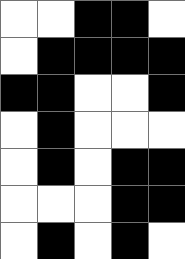[["white", "white", "black", "black", "white"], ["white", "black", "black", "black", "black"], ["black", "black", "white", "white", "black"], ["white", "black", "white", "white", "white"], ["white", "black", "white", "black", "black"], ["white", "white", "white", "black", "black"], ["white", "black", "white", "black", "white"]]